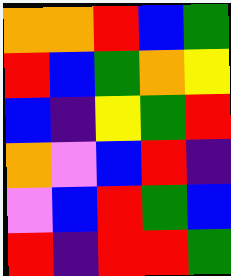[["orange", "orange", "red", "blue", "green"], ["red", "blue", "green", "orange", "yellow"], ["blue", "indigo", "yellow", "green", "red"], ["orange", "violet", "blue", "red", "indigo"], ["violet", "blue", "red", "green", "blue"], ["red", "indigo", "red", "red", "green"]]